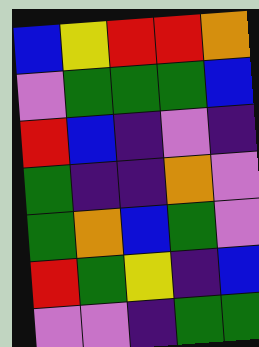[["blue", "yellow", "red", "red", "orange"], ["violet", "green", "green", "green", "blue"], ["red", "blue", "indigo", "violet", "indigo"], ["green", "indigo", "indigo", "orange", "violet"], ["green", "orange", "blue", "green", "violet"], ["red", "green", "yellow", "indigo", "blue"], ["violet", "violet", "indigo", "green", "green"]]